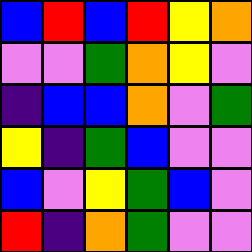[["blue", "red", "blue", "red", "yellow", "orange"], ["violet", "violet", "green", "orange", "yellow", "violet"], ["indigo", "blue", "blue", "orange", "violet", "green"], ["yellow", "indigo", "green", "blue", "violet", "violet"], ["blue", "violet", "yellow", "green", "blue", "violet"], ["red", "indigo", "orange", "green", "violet", "violet"]]